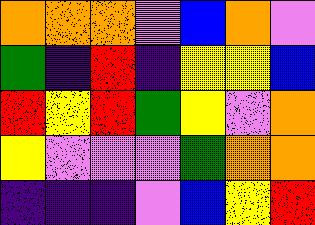[["orange", "orange", "orange", "violet", "blue", "orange", "violet"], ["green", "indigo", "red", "indigo", "yellow", "yellow", "blue"], ["red", "yellow", "red", "green", "yellow", "violet", "orange"], ["yellow", "violet", "violet", "violet", "green", "orange", "orange"], ["indigo", "indigo", "indigo", "violet", "blue", "yellow", "red"]]